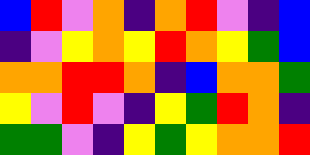[["blue", "red", "violet", "orange", "indigo", "orange", "red", "violet", "indigo", "blue"], ["indigo", "violet", "yellow", "orange", "yellow", "red", "orange", "yellow", "green", "blue"], ["orange", "orange", "red", "red", "orange", "indigo", "blue", "orange", "orange", "green"], ["yellow", "violet", "red", "violet", "indigo", "yellow", "green", "red", "orange", "indigo"], ["green", "green", "violet", "indigo", "yellow", "green", "yellow", "orange", "orange", "red"]]